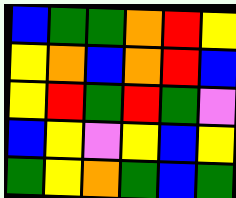[["blue", "green", "green", "orange", "red", "yellow"], ["yellow", "orange", "blue", "orange", "red", "blue"], ["yellow", "red", "green", "red", "green", "violet"], ["blue", "yellow", "violet", "yellow", "blue", "yellow"], ["green", "yellow", "orange", "green", "blue", "green"]]